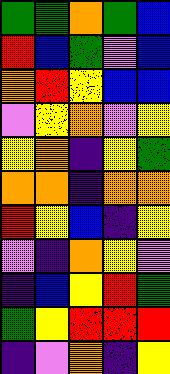[["green", "green", "orange", "green", "blue"], ["red", "blue", "green", "violet", "blue"], ["orange", "red", "yellow", "blue", "blue"], ["violet", "yellow", "orange", "violet", "yellow"], ["yellow", "orange", "indigo", "yellow", "green"], ["orange", "orange", "indigo", "orange", "orange"], ["red", "yellow", "blue", "indigo", "yellow"], ["violet", "indigo", "orange", "yellow", "violet"], ["indigo", "blue", "yellow", "red", "green"], ["green", "yellow", "red", "red", "red"], ["indigo", "violet", "orange", "indigo", "yellow"]]